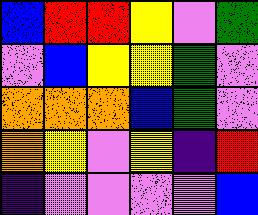[["blue", "red", "red", "yellow", "violet", "green"], ["violet", "blue", "yellow", "yellow", "green", "violet"], ["orange", "orange", "orange", "blue", "green", "violet"], ["orange", "yellow", "violet", "yellow", "indigo", "red"], ["indigo", "violet", "violet", "violet", "violet", "blue"]]